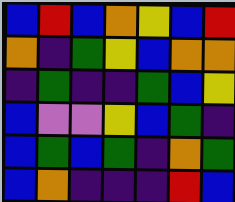[["blue", "red", "blue", "orange", "yellow", "blue", "red"], ["orange", "indigo", "green", "yellow", "blue", "orange", "orange"], ["indigo", "green", "indigo", "indigo", "green", "blue", "yellow"], ["blue", "violet", "violet", "yellow", "blue", "green", "indigo"], ["blue", "green", "blue", "green", "indigo", "orange", "green"], ["blue", "orange", "indigo", "indigo", "indigo", "red", "blue"]]